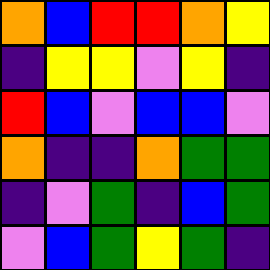[["orange", "blue", "red", "red", "orange", "yellow"], ["indigo", "yellow", "yellow", "violet", "yellow", "indigo"], ["red", "blue", "violet", "blue", "blue", "violet"], ["orange", "indigo", "indigo", "orange", "green", "green"], ["indigo", "violet", "green", "indigo", "blue", "green"], ["violet", "blue", "green", "yellow", "green", "indigo"]]